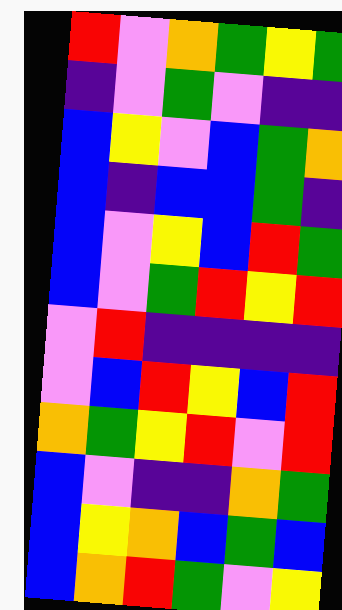[["red", "violet", "orange", "green", "yellow", "green"], ["indigo", "violet", "green", "violet", "indigo", "indigo"], ["blue", "yellow", "violet", "blue", "green", "orange"], ["blue", "indigo", "blue", "blue", "green", "indigo"], ["blue", "violet", "yellow", "blue", "red", "green"], ["blue", "violet", "green", "red", "yellow", "red"], ["violet", "red", "indigo", "indigo", "indigo", "indigo"], ["violet", "blue", "red", "yellow", "blue", "red"], ["orange", "green", "yellow", "red", "violet", "red"], ["blue", "violet", "indigo", "indigo", "orange", "green"], ["blue", "yellow", "orange", "blue", "green", "blue"], ["blue", "orange", "red", "green", "violet", "yellow"]]